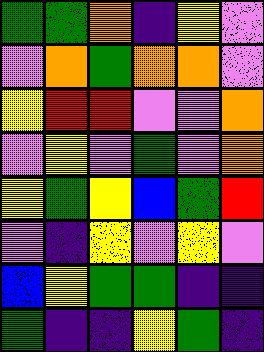[["green", "green", "orange", "indigo", "yellow", "violet"], ["violet", "orange", "green", "orange", "orange", "violet"], ["yellow", "red", "red", "violet", "violet", "orange"], ["violet", "yellow", "violet", "green", "violet", "orange"], ["yellow", "green", "yellow", "blue", "green", "red"], ["violet", "indigo", "yellow", "violet", "yellow", "violet"], ["blue", "yellow", "green", "green", "indigo", "indigo"], ["green", "indigo", "indigo", "yellow", "green", "indigo"]]